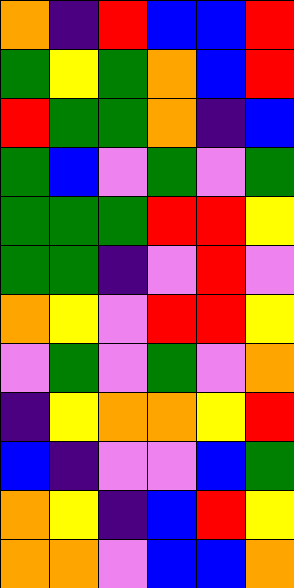[["orange", "indigo", "red", "blue", "blue", "red"], ["green", "yellow", "green", "orange", "blue", "red"], ["red", "green", "green", "orange", "indigo", "blue"], ["green", "blue", "violet", "green", "violet", "green"], ["green", "green", "green", "red", "red", "yellow"], ["green", "green", "indigo", "violet", "red", "violet"], ["orange", "yellow", "violet", "red", "red", "yellow"], ["violet", "green", "violet", "green", "violet", "orange"], ["indigo", "yellow", "orange", "orange", "yellow", "red"], ["blue", "indigo", "violet", "violet", "blue", "green"], ["orange", "yellow", "indigo", "blue", "red", "yellow"], ["orange", "orange", "violet", "blue", "blue", "orange"]]